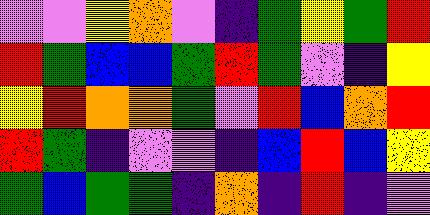[["violet", "violet", "yellow", "orange", "violet", "indigo", "green", "yellow", "green", "red"], ["red", "green", "blue", "blue", "green", "red", "green", "violet", "indigo", "yellow"], ["yellow", "red", "orange", "orange", "green", "violet", "red", "blue", "orange", "red"], ["red", "green", "indigo", "violet", "violet", "indigo", "blue", "red", "blue", "yellow"], ["green", "blue", "green", "green", "indigo", "orange", "indigo", "red", "indigo", "violet"]]